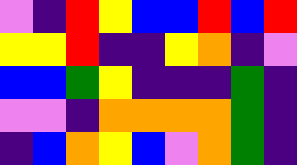[["violet", "indigo", "red", "yellow", "blue", "blue", "red", "blue", "red"], ["yellow", "yellow", "red", "indigo", "indigo", "yellow", "orange", "indigo", "violet"], ["blue", "blue", "green", "yellow", "indigo", "indigo", "indigo", "green", "indigo"], ["violet", "violet", "indigo", "orange", "orange", "orange", "orange", "green", "indigo"], ["indigo", "blue", "orange", "yellow", "blue", "violet", "orange", "green", "indigo"]]